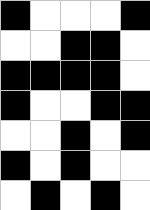[["black", "white", "white", "white", "black"], ["white", "white", "black", "black", "white"], ["black", "black", "black", "black", "white"], ["black", "white", "white", "black", "black"], ["white", "white", "black", "white", "black"], ["black", "white", "black", "white", "white"], ["white", "black", "white", "black", "white"]]